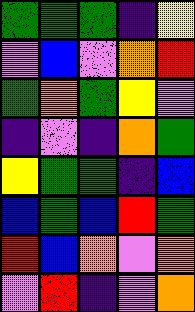[["green", "green", "green", "indigo", "yellow"], ["violet", "blue", "violet", "orange", "red"], ["green", "orange", "green", "yellow", "violet"], ["indigo", "violet", "indigo", "orange", "green"], ["yellow", "green", "green", "indigo", "blue"], ["blue", "green", "blue", "red", "green"], ["red", "blue", "orange", "violet", "orange"], ["violet", "red", "indigo", "violet", "orange"]]